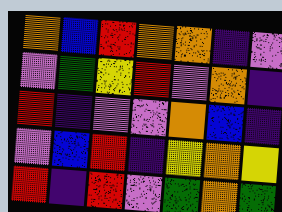[["orange", "blue", "red", "orange", "orange", "indigo", "violet"], ["violet", "green", "yellow", "red", "violet", "orange", "indigo"], ["red", "indigo", "violet", "violet", "orange", "blue", "indigo"], ["violet", "blue", "red", "indigo", "yellow", "orange", "yellow"], ["red", "indigo", "red", "violet", "green", "orange", "green"]]